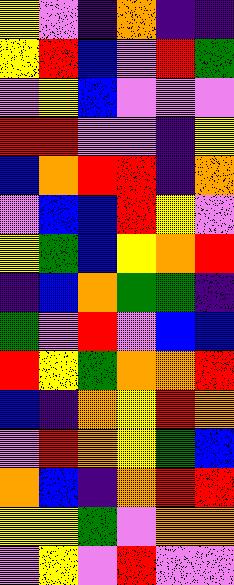[["yellow", "violet", "indigo", "orange", "indigo", "indigo"], ["yellow", "red", "blue", "violet", "red", "green"], ["violet", "yellow", "blue", "violet", "violet", "violet"], ["red", "red", "violet", "violet", "indigo", "yellow"], ["blue", "orange", "red", "red", "indigo", "orange"], ["violet", "blue", "blue", "red", "yellow", "violet"], ["yellow", "green", "blue", "yellow", "orange", "red"], ["indigo", "blue", "orange", "green", "green", "indigo"], ["green", "violet", "red", "violet", "blue", "blue"], ["red", "yellow", "green", "orange", "orange", "red"], ["blue", "indigo", "orange", "yellow", "red", "orange"], ["violet", "red", "orange", "yellow", "green", "blue"], ["orange", "blue", "indigo", "orange", "red", "red"], ["yellow", "yellow", "green", "violet", "orange", "orange"], ["violet", "yellow", "violet", "red", "violet", "violet"]]